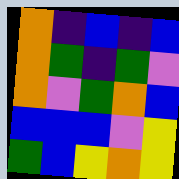[["orange", "indigo", "blue", "indigo", "blue"], ["orange", "green", "indigo", "green", "violet"], ["orange", "violet", "green", "orange", "blue"], ["blue", "blue", "blue", "violet", "yellow"], ["green", "blue", "yellow", "orange", "yellow"]]